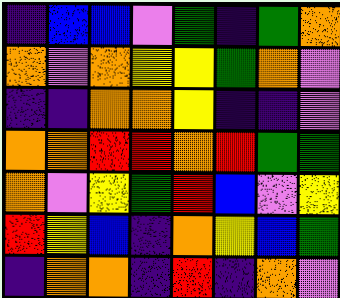[["indigo", "blue", "blue", "violet", "green", "indigo", "green", "orange"], ["orange", "violet", "orange", "yellow", "yellow", "green", "orange", "violet"], ["indigo", "indigo", "orange", "orange", "yellow", "indigo", "indigo", "violet"], ["orange", "orange", "red", "red", "orange", "red", "green", "green"], ["orange", "violet", "yellow", "green", "red", "blue", "violet", "yellow"], ["red", "yellow", "blue", "indigo", "orange", "yellow", "blue", "green"], ["indigo", "orange", "orange", "indigo", "red", "indigo", "orange", "violet"]]